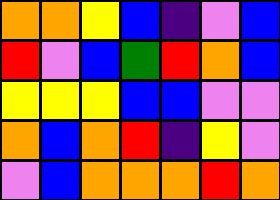[["orange", "orange", "yellow", "blue", "indigo", "violet", "blue"], ["red", "violet", "blue", "green", "red", "orange", "blue"], ["yellow", "yellow", "yellow", "blue", "blue", "violet", "violet"], ["orange", "blue", "orange", "red", "indigo", "yellow", "violet"], ["violet", "blue", "orange", "orange", "orange", "red", "orange"]]